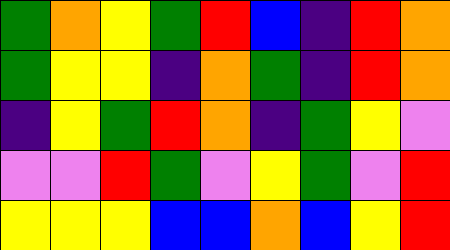[["green", "orange", "yellow", "green", "red", "blue", "indigo", "red", "orange"], ["green", "yellow", "yellow", "indigo", "orange", "green", "indigo", "red", "orange"], ["indigo", "yellow", "green", "red", "orange", "indigo", "green", "yellow", "violet"], ["violet", "violet", "red", "green", "violet", "yellow", "green", "violet", "red"], ["yellow", "yellow", "yellow", "blue", "blue", "orange", "blue", "yellow", "red"]]